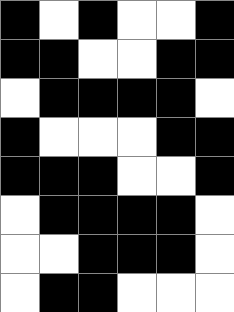[["black", "white", "black", "white", "white", "black"], ["black", "black", "white", "white", "black", "black"], ["white", "black", "black", "black", "black", "white"], ["black", "white", "white", "white", "black", "black"], ["black", "black", "black", "white", "white", "black"], ["white", "black", "black", "black", "black", "white"], ["white", "white", "black", "black", "black", "white"], ["white", "black", "black", "white", "white", "white"]]